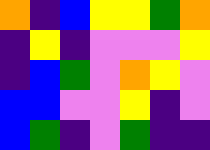[["orange", "indigo", "blue", "yellow", "yellow", "green", "orange"], ["indigo", "yellow", "indigo", "violet", "violet", "violet", "yellow"], ["indigo", "blue", "green", "violet", "orange", "yellow", "violet"], ["blue", "blue", "violet", "violet", "yellow", "indigo", "violet"], ["blue", "green", "indigo", "violet", "green", "indigo", "indigo"]]